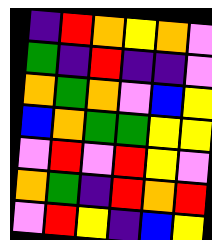[["indigo", "red", "orange", "yellow", "orange", "violet"], ["green", "indigo", "red", "indigo", "indigo", "violet"], ["orange", "green", "orange", "violet", "blue", "yellow"], ["blue", "orange", "green", "green", "yellow", "yellow"], ["violet", "red", "violet", "red", "yellow", "violet"], ["orange", "green", "indigo", "red", "orange", "red"], ["violet", "red", "yellow", "indigo", "blue", "yellow"]]